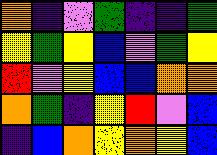[["orange", "indigo", "violet", "green", "indigo", "indigo", "green"], ["yellow", "green", "yellow", "blue", "violet", "green", "yellow"], ["red", "violet", "yellow", "blue", "blue", "orange", "orange"], ["orange", "green", "indigo", "yellow", "red", "violet", "blue"], ["indigo", "blue", "orange", "yellow", "orange", "yellow", "blue"]]